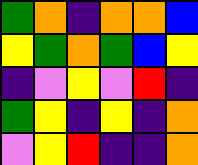[["green", "orange", "indigo", "orange", "orange", "blue"], ["yellow", "green", "orange", "green", "blue", "yellow"], ["indigo", "violet", "yellow", "violet", "red", "indigo"], ["green", "yellow", "indigo", "yellow", "indigo", "orange"], ["violet", "yellow", "red", "indigo", "indigo", "orange"]]